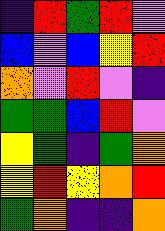[["indigo", "red", "green", "red", "violet"], ["blue", "violet", "blue", "yellow", "red"], ["orange", "violet", "red", "violet", "indigo"], ["green", "green", "blue", "red", "violet"], ["yellow", "green", "indigo", "green", "orange"], ["yellow", "red", "yellow", "orange", "red"], ["green", "orange", "indigo", "indigo", "orange"]]